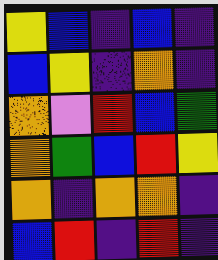[["yellow", "blue", "indigo", "blue", "indigo"], ["blue", "yellow", "indigo", "orange", "indigo"], ["orange", "violet", "red", "blue", "green"], ["orange", "green", "blue", "red", "yellow"], ["orange", "indigo", "orange", "orange", "indigo"], ["blue", "red", "indigo", "red", "indigo"]]